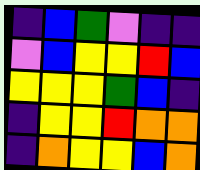[["indigo", "blue", "green", "violet", "indigo", "indigo"], ["violet", "blue", "yellow", "yellow", "red", "blue"], ["yellow", "yellow", "yellow", "green", "blue", "indigo"], ["indigo", "yellow", "yellow", "red", "orange", "orange"], ["indigo", "orange", "yellow", "yellow", "blue", "orange"]]